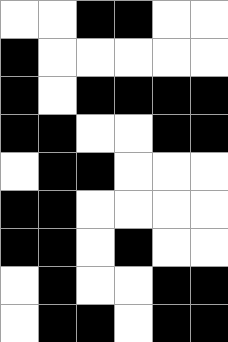[["white", "white", "black", "black", "white", "white"], ["black", "white", "white", "white", "white", "white"], ["black", "white", "black", "black", "black", "black"], ["black", "black", "white", "white", "black", "black"], ["white", "black", "black", "white", "white", "white"], ["black", "black", "white", "white", "white", "white"], ["black", "black", "white", "black", "white", "white"], ["white", "black", "white", "white", "black", "black"], ["white", "black", "black", "white", "black", "black"]]